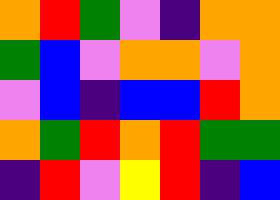[["orange", "red", "green", "violet", "indigo", "orange", "orange"], ["green", "blue", "violet", "orange", "orange", "violet", "orange"], ["violet", "blue", "indigo", "blue", "blue", "red", "orange"], ["orange", "green", "red", "orange", "red", "green", "green"], ["indigo", "red", "violet", "yellow", "red", "indigo", "blue"]]